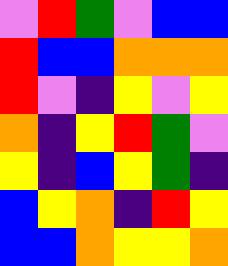[["violet", "red", "green", "violet", "blue", "blue"], ["red", "blue", "blue", "orange", "orange", "orange"], ["red", "violet", "indigo", "yellow", "violet", "yellow"], ["orange", "indigo", "yellow", "red", "green", "violet"], ["yellow", "indigo", "blue", "yellow", "green", "indigo"], ["blue", "yellow", "orange", "indigo", "red", "yellow"], ["blue", "blue", "orange", "yellow", "yellow", "orange"]]